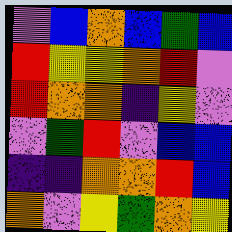[["violet", "blue", "orange", "blue", "green", "blue"], ["red", "yellow", "yellow", "orange", "red", "violet"], ["red", "orange", "orange", "indigo", "yellow", "violet"], ["violet", "green", "red", "violet", "blue", "blue"], ["indigo", "indigo", "orange", "orange", "red", "blue"], ["orange", "violet", "yellow", "green", "orange", "yellow"]]